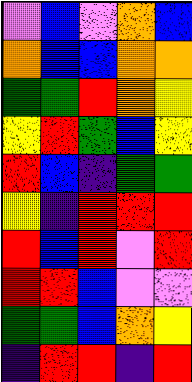[["violet", "blue", "violet", "orange", "blue"], ["orange", "blue", "blue", "orange", "orange"], ["green", "green", "red", "orange", "yellow"], ["yellow", "red", "green", "blue", "yellow"], ["red", "blue", "indigo", "green", "green"], ["yellow", "indigo", "red", "red", "red"], ["red", "blue", "red", "violet", "red"], ["red", "red", "blue", "violet", "violet"], ["green", "green", "blue", "orange", "yellow"], ["indigo", "red", "red", "indigo", "red"]]